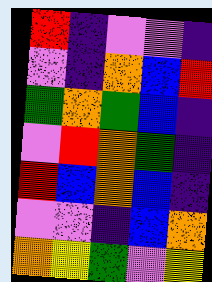[["red", "indigo", "violet", "violet", "indigo"], ["violet", "indigo", "orange", "blue", "red"], ["green", "orange", "green", "blue", "indigo"], ["violet", "red", "orange", "green", "indigo"], ["red", "blue", "orange", "blue", "indigo"], ["violet", "violet", "indigo", "blue", "orange"], ["orange", "yellow", "green", "violet", "yellow"]]